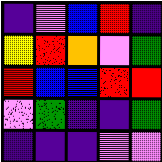[["indigo", "violet", "blue", "red", "indigo"], ["yellow", "red", "orange", "violet", "green"], ["red", "blue", "blue", "red", "red"], ["violet", "green", "indigo", "indigo", "green"], ["indigo", "indigo", "indigo", "violet", "violet"]]